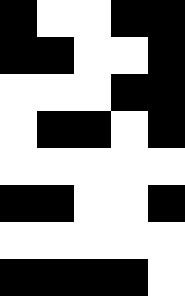[["black", "white", "white", "black", "black"], ["black", "black", "white", "white", "black"], ["white", "white", "white", "black", "black"], ["white", "black", "black", "white", "black"], ["white", "white", "white", "white", "white"], ["black", "black", "white", "white", "black"], ["white", "white", "white", "white", "white"], ["black", "black", "black", "black", "white"]]